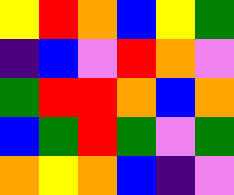[["yellow", "red", "orange", "blue", "yellow", "green"], ["indigo", "blue", "violet", "red", "orange", "violet"], ["green", "red", "red", "orange", "blue", "orange"], ["blue", "green", "red", "green", "violet", "green"], ["orange", "yellow", "orange", "blue", "indigo", "violet"]]